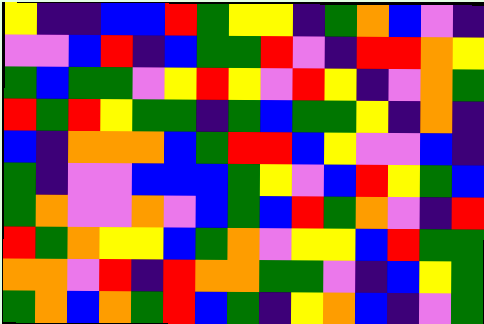[["yellow", "indigo", "indigo", "blue", "blue", "red", "green", "yellow", "yellow", "indigo", "green", "orange", "blue", "violet", "indigo"], ["violet", "violet", "blue", "red", "indigo", "blue", "green", "green", "red", "violet", "indigo", "red", "red", "orange", "yellow"], ["green", "blue", "green", "green", "violet", "yellow", "red", "yellow", "violet", "red", "yellow", "indigo", "violet", "orange", "green"], ["red", "green", "red", "yellow", "green", "green", "indigo", "green", "blue", "green", "green", "yellow", "indigo", "orange", "indigo"], ["blue", "indigo", "orange", "orange", "orange", "blue", "green", "red", "red", "blue", "yellow", "violet", "violet", "blue", "indigo"], ["green", "indigo", "violet", "violet", "blue", "blue", "blue", "green", "yellow", "violet", "blue", "red", "yellow", "green", "blue"], ["green", "orange", "violet", "violet", "orange", "violet", "blue", "green", "blue", "red", "green", "orange", "violet", "indigo", "red"], ["red", "green", "orange", "yellow", "yellow", "blue", "green", "orange", "violet", "yellow", "yellow", "blue", "red", "green", "green"], ["orange", "orange", "violet", "red", "indigo", "red", "orange", "orange", "green", "green", "violet", "indigo", "blue", "yellow", "green"], ["green", "orange", "blue", "orange", "green", "red", "blue", "green", "indigo", "yellow", "orange", "blue", "indigo", "violet", "green"]]